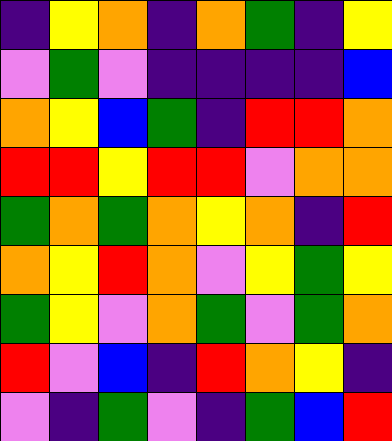[["indigo", "yellow", "orange", "indigo", "orange", "green", "indigo", "yellow"], ["violet", "green", "violet", "indigo", "indigo", "indigo", "indigo", "blue"], ["orange", "yellow", "blue", "green", "indigo", "red", "red", "orange"], ["red", "red", "yellow", "red", "red", "violet", "orange", "orange"], ["green", "orange", "green", "orange", "yellow", "orange", "indigo", "red"], ["orange", "yellow", "red", "orange", "violet", "yellow", "green", "yellow"], ["green", "yellow", "violet", "orange", "green", "violet", "green", "orange"], ["red", "violet", "blue", "indigo", "red", "orange", "yellow", "indigo"], ["violet", "indigo", "green", "violet", "indigo", "green", "blue", "red"]]